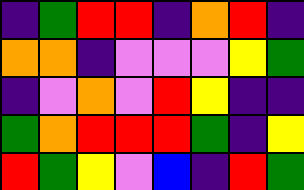[["indigo", "green", "red", "red", "indigo", "orange", "red", "indigo"], ["orange", "orange", "indigo", "violet", "violet", "violet", "yellow", "green"], ["indigo", "violet", "orange", "violet", "red", "yellow", "indigo", "indigo"], ["green", "orange", "red", "red", "red", "green", "indigo", "yellow"], ["red", "green", "yellow", "violet", "blue", "indigo", "red", "green"]]